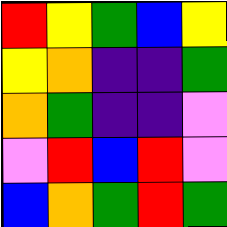[["red", "yellow", "green", "blue", "yellow"], ["yellow", "orange", "indigo", "indigo", "green"], ["orange", "green", "indigo", "indigo", "violet"], ["violet", "red", "blue", "red", "violet"], ["blue", "orange", "green", "red", "green"]]